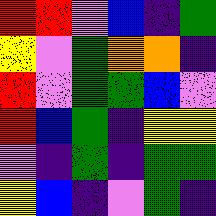[["red", "red", "violet", "blue", "indigo", "green"], ["yellow", "violet", "green", "orange", "orange", "indigo"], ["red", "violet", "green", "green", "blue", "violet"], ["red", "blue", "green", "indigo", "yellow", "yellow"], ["violet", "indigo", "green", "indigo", "green", "green"], ["yellow", "blue", "indigo", "violet", "green", "indigo"]]